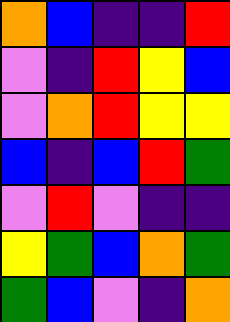[["orange", "blue", "indigo", "indigo", "red"], ["violet", "indigo", "red", "yellow", "blue"], ["violet", "orange", "red", "yellow", "yellow"], ["blue", "indigo", "blue", "red", "green"], ["violet", "red", "violet", "indigo", "indigo"], ["yellow", "green", "blue", "orange", "green"], ["green", "blue", "violet", "indigo", "orange"]]